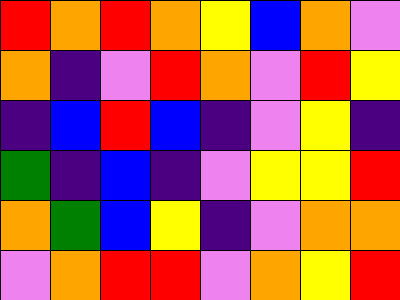[["red", "orange", "red", "orange", "yellow", "blue", "orange", "violet"], ["orange", "indigo", "violet", "red", "orange", "violet", "red", "yellow"], ["indigo", "blue", "red", "blue", "indigo", "violet", "yellow", "indigo"], ["green", "indigo", "blue", "indigo", "violet", "yellow", "yellow", "red"], ["orange", "green", "blue", "yellow", "indigo", "violet", "orange", "orange"], ["violet", "orange", "red", "red", "violet", "orange", "yellow", "red"]]